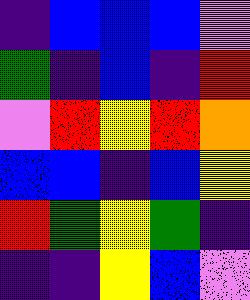[["indigo", "blue", "blue", "blue", "violet"], ["green", "indigo", "blue", "indigo", "red"], ["violet", "red", "yellow", "red", "orange"], ["blue", "blue", "indigo", "blue", "yellow"], ["red", "green", "yellow", "green", "indigo"], ["indigo", "indigo", "yellow", "blue", "violet"]]